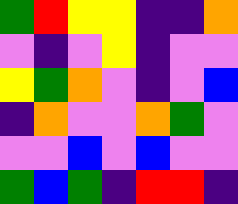[["green", "red", "yellow", "yellow", "indigo", "indigo", "orange"], ["violet", "indigo", "violet", "yellow", "indigo", "violet", "violet"], ["yellow", "green", "orange", "violet", "indigo", "violet", "blue"], ["indigo", "orange", "violet", "violet", "orange", "green", "violet"], ["violet", "violet", "blue", "violet", "blue", "violet", "violet"], ["green", "blue", "green", "indigo", "red", "red", "indigo"]]